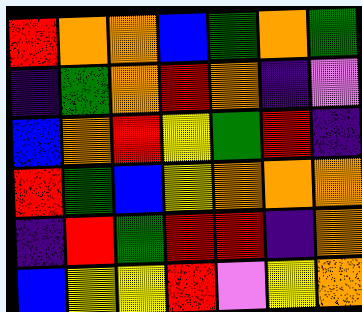[["red", "orange", "orange", "blue", "green", "orange", "green"], ["indigo", "green", "orange", "red", "orange", "indigo", "violet"], ["blue", "orange", "red", "yellow", "green", "red", "indigo"], ["red", "green", "blue", "yellow", "orange", "orange", "orange"], ["indigo", "red", "green", "red", "red", "indigo", "orange"], ["blue", "yellow", "yellow", "red", "violet", "yellow", "orange"]]